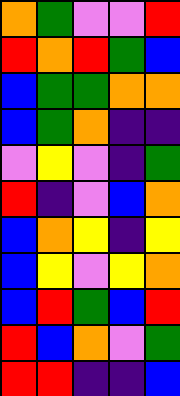[["orange", "green", "violet", "violet", "red"], ["red", "orange", "red", "green", "blue"], ["blue", "green", "green", "orange", "orange"], ["blue", "green", "orange", "indigo", "indigo"], ["violet", "yellow", "violet", "indigo", "green"], ["red", "indigo", "violet", "blue", "orange"], ["blue", "orange", "yellow", "indigo", "yellow"], ["blue", "yellow", "violet", "yellow", "orange"], ["blue", "red", "green", "blue", "red"], ["red", "blue", "orange", "violet", "green"], ["red", "red", "indigo", "indigo", "blue"]]